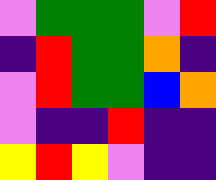[["violet", "green", "green", "green", "violet", "red"], ["indigo", "red", "green", "green", "orange", "indigo"], ["violet", "red", "green", "green", "blue", "orange"], ["violet", "indigo", "indigo", "red", "indigo", "indigo"], ["yellow", "red", "yellow", "violet", "indigo", "indigo"]]